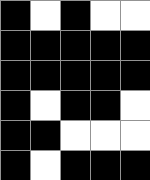[["black", "white", "black", "white", "white"], ["black", "black", "black", "black", "black"], ["black", "black", "black", "black", "black"], ["black", "white", "black", "black", "white"], ["black", "black", "white", "white", "white"], ["black", "white", "black", "black", "black"]]